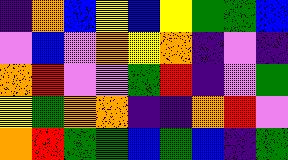[["indigo", "orange", "blue", "yellow", "blue", "yellow", "green", "green", "blue"], ["violet", "blue", "violet", "orange", "yellow", "orange", "indigo", "violet", "indigo"], ["orange", "red", "violet", "violet", "green", "red", "indigo", "violet", "green"], ["yellow", "green", "orange", "orange", "indigo", "indigo", "orange", "red", "violet"], ["orange", "red", "green", "green", "blue", "green", "blue", "indigo", "green"]]